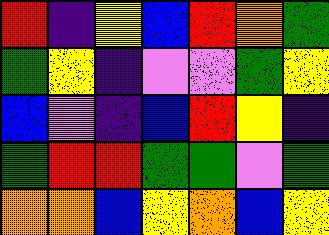[["red", "indigo", "yellow", "blue", "red", "orange", "green"], ["green", "yellow", "indigo", "violet", "violet", "green", "yellow"], ["blue", "violet", "indigo", "blue", "red", "yellow", "indigo"], ["green", "red", "red", "green", "green", "violet", "green"], ["orange", "orange", "blue", "yellow", "orange", "blue", "yellow"]]